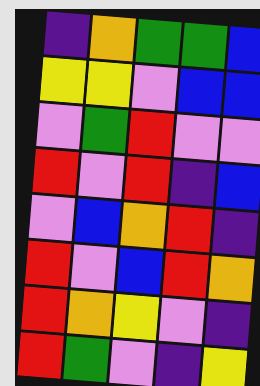[["indigo", "orange", "green", "green", "blue"], ["yellow", "yellow", "violet", "blue", "blue"], ["violet", "green", "red", "violet", "violet"], ["red", "violet", "red", "indigo", "blue"], ["violet", "blue", "orange", "red", "indigo"], ["red", "violet", "blue", "red", "orange"], ["red", "orange", "yellow", "violet", "indigo"], ["red", "green", "violet", "indigo", "yellow"]]